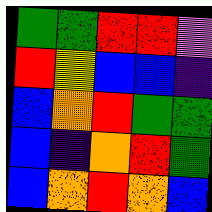[["green", "green", "red", "red", "violet"], ["red", "yellow", "blue", "blue", "indigo"], ["blue", "orange", "red", "green", "green"], ["blue", "indigo", "orange", "red", "green"], ["blue", "orange", "red", "orange", "blue"]]